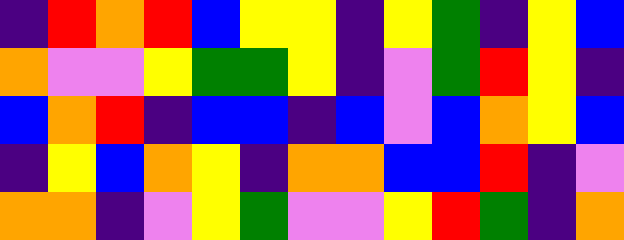[["indigo", "red", "orange", "red", "blue", "yellow", "yellow", "indigo", "yellow", "green", "indigo", "yellow", "blue"], ["orange", "violet", "violet", "yellow", "green", "green", "yellow", "indigo", "violet", "green", "red", "yellow", "indigo"], ["blue", "orange", "red", "indigo", "blue", "blue", "indigo", "blue", "violet", "blue", "orange", "yellow", "blue"], ["indigo", "yellow", "blue", "orange", "yellow", "indigo", "orange", "orange", "blue", "blue", "red", "indigo", "violet"], ["orange", "orange", "indigo", "violet", "yellow", "green", "violet", "violet", "yellow", "red", "green", "indigo", "orange"]]